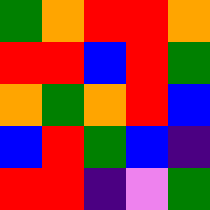[["green", "orange", "red", "red", "orange"], ["red", "red", "blue", "red", "green"], ["orange", "green", "orange", "red", "blue"], ["blue", "red", "green", "blue", "indigo"], ["red", "red", "indigo", "violet", "green"]]